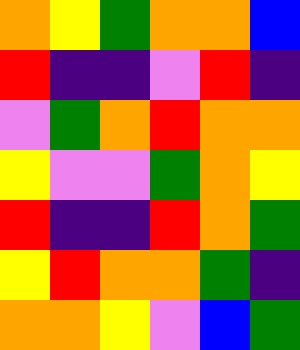[["orange", "yellow", "green", "orange", "orange", "blue"], ["red", "indigo", "indigo", "violet", "red", "indigo"], ["violet", "green", "orange", "red", "orange", "orange"], ["yellow", "violet", "violet", "green", "orange", "yellow"], ["red", "indigo", "indigo", "red", "orange", "green"], ["yellow", "red", "orange", "orange", "green", "indigo"], ["orange", "orange", "yellow", "violet", "blue", "green"]]